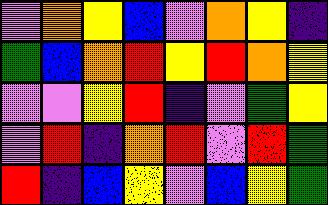[["violet", "orange", "yellow", "blue", "violet", "orange", "yellow", "indigo"], ["green", "blue", "orange", "red", "yellow", "red", "orange", "yellow"], ["violet", "violet", "yellow", "red", "indigo", "violet", "green", "yellow"], ["violet", "red", "indigo", "orange", "red", "violet", "red", "green"], ["red", "indigo", "blue", "yellow", "violet", "blue", "yellow", "green"]]